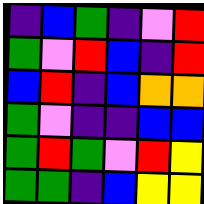[["indigo", "blue", "green", "indigo", "violet", "red"], ["green", "violet", "red", "blue", "indigo", "red"], ["blue", "red", "indigo", "blue", "orange", "orange"], ["green", "violet", "indigo", "indigo", "blue", "blue"], ["green", "red", "green", "violet", "red", "yellow"], ["green", "green", "indigo", "blue", "yellow", "yellow"]]